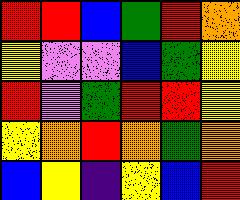[["red", "red", "blue", "green", "red", "orange"], ["yellow", "violet", "violet", "blue", "green", "yellow"], ["red", "violet", "green", "red", "red", "yellow"], ["yellow", "orange", "red", "orange", "green", "orange"], ["blue", "yellow", "indigo", "yellow", "blue", "red"]]